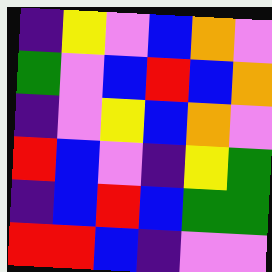[["indigo", "yellow", "violet", "blue", "orange", "violet"], ["green", "violet", "blue", "red", "blue", "orange"], ["indigo", "violet", "yellow", "blue", "orange", "violet"], ["red", "blue", "violet", "indigo", "yellow", "green"], ["indigo", "blue", "red", "blue", "green", "green"], ["red", "red", "blue", "indigo", "violet", "violet"]]